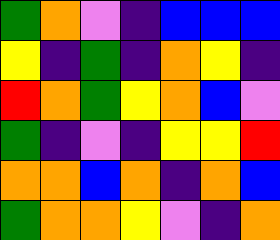[["green", "orange", "violet", "indigo", "blue", "blue", "blue"], ["yellow", "indigo", "green", "indigo", "orange", "yellow", "indigo"], ["red", "orange", "green", "yellow", "orange", "blue", "violet"], ["green", "indigo", "violet", "indigo", "yellow", "yellow", "red"], ["orange", "orange", "blue", "orange", "indigo", "orange", "blue"], ["green", "orange", "orange", "yellow", "violet", "indigo", "orange"]]